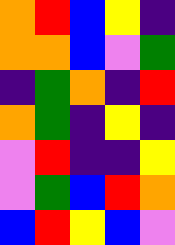[["orange", "red", "blue", "yellow", "indigo"], ["orange", "orange", "blue", "violet", "green"], ["indigo", "green", "orange", "indigo", "red"], ["orange", "green", "indigo", "yellow", "indigo"], ["violet", "red", "indigo", "indigo", "yellow"], ["violet", "green", "blue", "red", "orange"], ["blue", "red", "yellow", "blue", "violet"]]